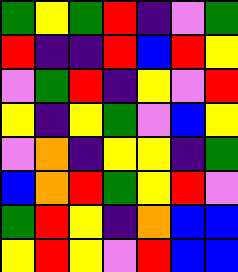[["green", "yellow", "green", "red", "indigo", "violet", "green"], ["red", "indigo", "indigo", "red", "blue", "red", "yellow"], ["violet", "green", "red", "indigo", "yellow", "violet", "red"], ["yellow", "indigo", "yellow", "green", "violet", "blue", "yellow"], ["violet", "orange", "indigo", "yellow", "yellow", "indigo", "green"], ["blue", "orange", "red", "green", "yellow", "red", "violet"], ["green", "red", "yellow", "indigo", "orange", "blue", "blue"], ["yellow", "red", "yellow", "violet", "red", "blue", "blue"]]